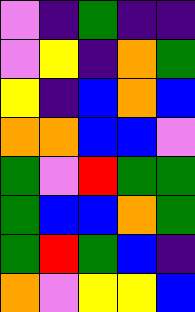[["violet", "indigo", "green", "indigo", "indigo"], ["violet", "yellow", "indigo", "orange", "green"], ["yellow", "indigo", "blue", "orange", "blue"], ["orange", "orange", "blue", "blue", "violet"], ["green", "violet", "red", "green", "green"], ["green", "blue", "blue", "orange", "green"], ["green", "red", "green", "blue", "indigo"], ["orange", "violet", "yellow", "yellow", "blue"]]